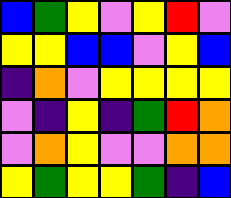[["blue", "green", "yellow", "violet", "yellow", "red", "violet"], ["yellow", "yellow", "blue", "blue", "violet", "yellow", "blue"], ["indigo", "orange", "violet", "yellow", "yellow", "yellow", "yellow"], ["violet", "indigo", "yellow", "indigo", "green", "red", "orange"], ["violet", "orange", "yellow", "violet", "violet", "orange", "orange"], ["yellow", "green", "yellow", "yellow", "green", "indigo", "blue"]]